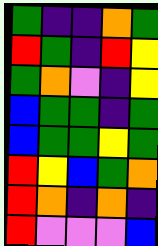[["green", "indigo", "indigo", "orange", "green"], ["red", "green", "indigo", "red", "yellow"], ["green", "orange", "violet", "indigo", "yellow"], ["blue", "green", "green", "indigo", "green"], ["blue", "green", "green", "yellow", "green"], ["red", "yellow", "blue", "green", "orange"], ["red", "orange", "indigo", "orange", "indigo"], ["red", "violet", "violet", "violet", "blue"]]